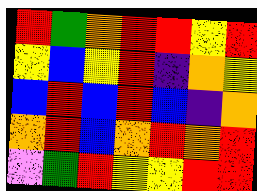[["red", "green", "orange", "red", "red", "yellow", "red"], ["yellow", "blue", "yellow", "red", "indigo", "orange", "yellow"], ["blue", "red", "blue", "red", "blue", "indigo", "orange"], ["orange", "red", "blue", "orange", "red", "orange", "red"], ["violet", "green", "red", "yellow", "yellow", "red", "red"]]